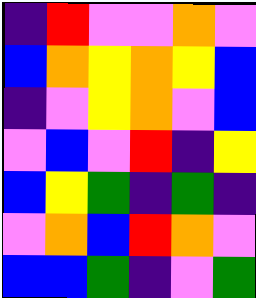[["indigo", "red", "violet", "violet", "orange", "violet"], ["blue", "orange", "yellow", "orange", "yellow", "blue"], ["indigo", "violet", "yellow", "orange", "violet", "blue"], ["violet", "blue", "violet", "red", "indigo", "yellow"], ["blue", "yellow", "green", "indigo", "green", "indigo"], ["violet", "orange", "blue", "red", "orange", "violet"], ["blue", "blue", "green", "indigo", "violet", "green"]]